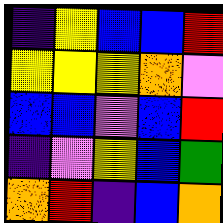[["indigo", "yellow", "blue", "blue", "red"], ["yellow", "yellow", "yellow", "orange", "violet"], ["blue", "blue", "violet", "blue", "red"], ["indigo", "violet", "yellow", "blue", "green"], ["orange", "red", "indigo", "blue", "orange"]]